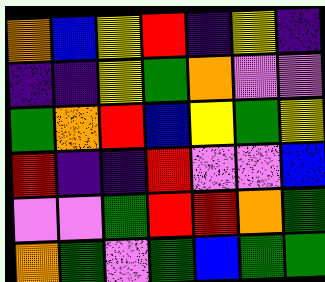[["orange", "blue", "yellow", "red", "indigo", "yellow", "indigo"], ["indigo", "indigo", "yellow", "green", "orange", "violet", "violet"], ["green", "orange", "red", "blue", "yellow", "green", "yellow"], ["red", "indigo", "indigo", "red", "violet", "violet", "blue"], ["violet", "violet", "green", "red", "red", "orange", "green"], ["orange", "green", "violet", "green", "blue", "green", "green"]]